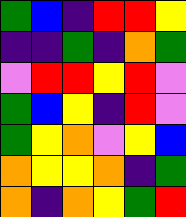[["green", "blue", "indigo", "red", "red", "yellow"], ["indigo", "indigo", "green", "indigo", "orange", "green"], ["violet", "red", "red", "yellow", "red", "violet"], ["green", "blue", "yellow", "indigo", "red", "violet"], ["green", "yellow", "orange", "violet", "yellow", "blue"], ["orange", "yellow", "yellow", "orange", "indigo", "green"], ["orange", "indigo", "orange", "yellow", "green", "red"]]